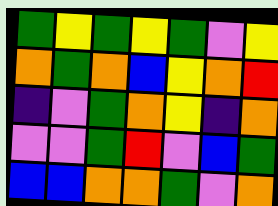[["green", "yellow", "green", "yellow", "green", "violet", "yellow"], ["orange", "green", "orange", "blue", "yellow", "orange", "red"], ["indigo", "violet", "green", "orange", "yellow", "indigo", "orange"], ["violet", "violet", "green", "red", "violet", "blue", "green"], ["blue", "blue", "orange", "orange", "green", "violet", "orange"]]